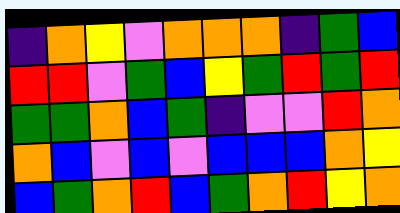[["indigo", "orange", "yellow", "violet", "orange", "orange", "orange", "indigo", "green", "blue"], ["red", "red", "violet", "green", "blue", "yellow", "green", "red", "green", "red"], ["green", "green", "orange", "blue", "green", "indigo", "violet", "violet", "red", "orange"], ["orange", "blue", "violet", "blue", "violet", "blue", "blue", "blue", "orange", "yellow"], ["blue", "green", "orange", "red", "blue", "green", "orange", "red", "yellow", "orange"]]